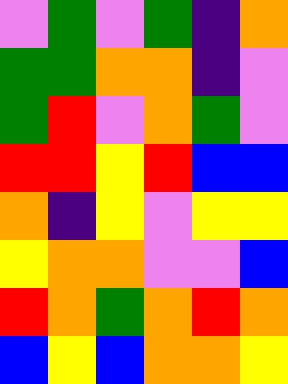[["violet", "green", "violet", "green", "indigo", "orange"], ["green", "green", "orange", "orange", "indigo", "violet"], ["green", "red", "violet", "orange", "green", "violet"], ["red", "red", "yellow", "red", "blue", "blue"], ["orange", "indigo", "yellow", "violet", "yellow", "yellow"], ["yellow", "orange", "orange", "violet", "violet", "blue"], ["red", "orange", "green", "orange", "red", "orange"], ["blue", "yellow", "blue", "orange", "orange", "yellow"]]